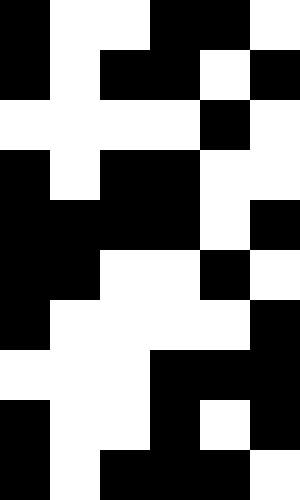[["black", "white", "white", "black", "black", "white"], ["black", "white", "black", "black", "white", "black"], ["white", "white", "white", "white", "black", "white"], ["black", "white", "black", "black", "white", "white"], ["black", "black", "black", "black", "white", "black"], ["black", "black", "white", "white", "black", "white"], ["black", "white", "white", "white", "white", "black"], ["white", "white", "white", "black", "black", "black"], ["black", "white", "white", "black", "white", "black"], ["black", "white", "black", "black", "black", "white"]]